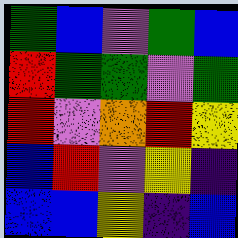[["green", "blue", "violet", "green", "blue"], ["red", "green", "green", "violet", "green"], ["red", "violet", "orange", "red", "yellow"], ["blue", "red", "violet", "yellow", "indigo"], ["blue", "blue", "yellow", "indigo", "blue"]]